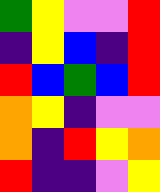[["green", "yellow", "violet", "violet", "red"], ["indigo", "yellow", "blue", "indigo", "red"], ["red", "blue", "green", "blue", "red"], ["orange", "yellow", "indigo", "violet", "violet"], ["orange", "indigo", "red", "yellow", "orange"], ["red", "indigo", "indigo", "violet", "yellow"]]